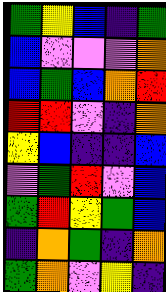[["green", "yellow", "blue", "indigo", "green"], ["blue", "violet", "violet", "violet", "orange"], ["blue", "green", "blue", "orange", "red"], ["red", "red", "violet", "indigo", "orange"], ["yellow", "blue", "indigo", "indigo", "blue"], ["violet", "green", "red", "violet", "blue"], ["green", "red", "yellow", "green", "blue"], ["indigo", "orange", "green", "indigo", "orange"], ["green", "orange", "violet", "yellow", "indigo"]]